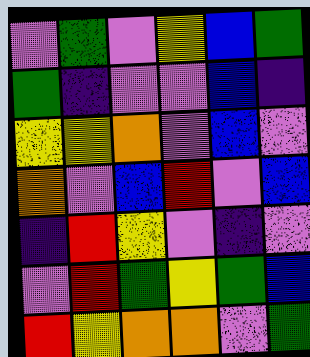[["violet", "green", "violet", "yellow", "blue", "green"], ["green", "indigo", "violet", "violet", "blue", "indigo"], ["yellow", "yellow", "orange", "violet", "blue", "violet"], ["orange", "violet", "blue", "red", "violet", "blue"], ["indigo", "red", "yellow", "violet", "indigo", "violet"], ["violet", "red", "green", "yellow", "green", "blue"], ["red", "yellow", "orange", "orange", "violet", "green"]]